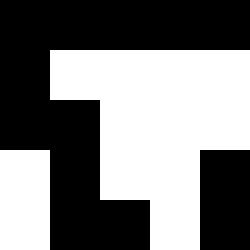[["black", "black", "black", "black", "black"], ["black", "white", "white", "white", "white"], ["black", "black", "white", "white", "white"], ["white", "black", "white", "white", "black"], ["white", "black", "black", "white", "black"]]